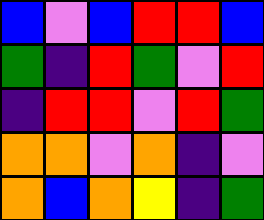[["blue", "violet", "blue", "red", "red", "blue"], ["green", "indigo", "red", "green", "violet", "red"], ["indigo", "red", "red", "violet", "red", "green"], ["orange", "orange", "violet", "orange", "indigo", "violet"], ["orange", "blue", "orange", "yellow", "indigo", "green"]]